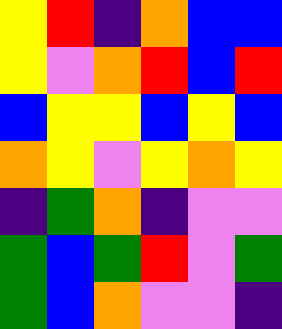[["yellow", "red", "indigo", "orange", "blue", "blue"], ["yellow", "violet", "orange", "red", "blue", "red"], ["blue", "yellow", "yellow", "blue", "yellow", "blue"], ["orange", "yellow", "violet", "yellow", "orange", "yellow"], ["indigo", "green", "orange", "indigo", "violet", "violet"], ["green", "blue", "green", "red", "violet", "green"], ["green", "blue", "orange", "violet", "violet", "indigo"]]